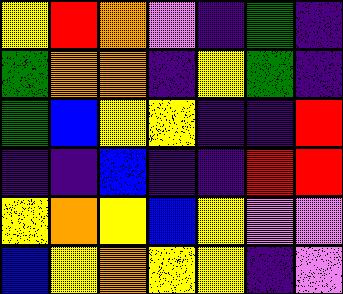[["yellow", "red", "orange", "violet", "indigo", "green", "indigo"], ["green", "orange", "orange", "indigo", "yellow", "green", "indigo"], ["green", "blue", "yellow", "yellow", "indigo", "indigo", "red"], ["indigo", "indigo", "blue", "indigo", "indigo", "red", "red"], ["yellow", "orange", "yellow", "blue", "yellow", "violet", "violet"], ["blue", "yellow", "orange", "yellow", "yellow", "indigo", "violet"]]